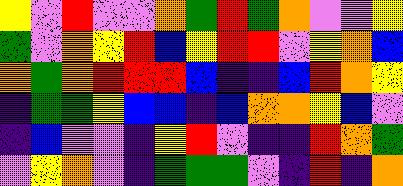[["yellow", "violet", "red", "violet", "violet", "orange", "green", "red", "green", "orange", "violet", "violet", "yellow"], ["green", "violet", "orange", "yellow", "red", "blue", "yellow", "red", "red", "violet", "yellow", "orange", "blue"], ["orange", "green", "orange", "red", "red", "red", "blue", "indigo", "indigo", "blue", "red", "orange", "yellow"], ["indigo", "green", "green", "yellow", "blue", "blue", "indigo", "blue", "orange", "orange", "yellow", "blue", "violet"], ["indigo", "blue", "violet", "violet", "indigo", "yellow", "red", "violet", "indigo", "indigo", "red", "orange", "green"], ["violet", "yellow", "orange", "violet", "indigo", "green", "green", "green", "violet", "indigo", "red", "indigo", "orange"]]